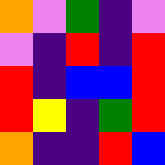[["orange", "violet", "green", "indigo", "violet"], ["violet", "indigo", "red", "indigo", "red"], ["red", "indigo", "blue", "blue", "red"], ["red", "yellow", "indigo", "green", "red"], ["orange", "indigo", "indigo", "red", "blue"]]